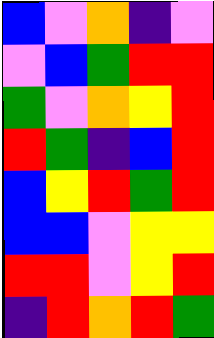[["blue", "violet", "orange", "indigo", "violet"], ["violet", "blue", "green", "red", "red"], ["green", "violet", "orange", "yellow", "red"], ["red", "green", "indigo", "blue", "red"], ["blue", "yellow", "red", "green", "red"], ["blue", "blue", "violet", "yellow", "yellow"], ["red", "red", "violet", "yellow", "red"], ["indigo", "red", "orange", "red", "green"]]